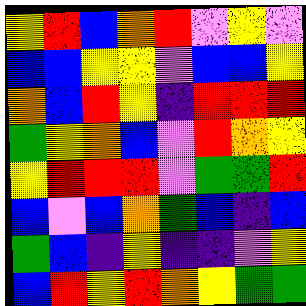[["yellow", "red", "blue", "orange", "red", "violet", "yellow", "violet"], ["blue", "blue", "yellow", "yellow", "violet", "blue", "blue", "yellow"], ["orange", "blue", "red", "yellow", "indigo", "red", "red", "red"], ["green", "yellow", "orange", "blue", "violet", "red", "orange", "yellow"], ["yellow", "red", "red", "red", "violet", "green", "green", "red"], ["blue", "violet", "blue", "orange", "green", "blue", "indigo", "blue"], ["green", "blue", "indigo", "yellow", "indigo", "indigo", "violet", "yellow"], ["blue", "red", "yellow", "red", "orange", "yellow", "green", "green"]]